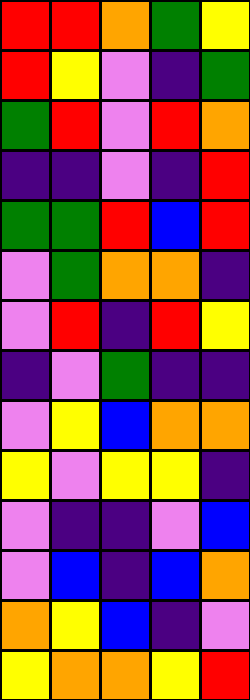[["red", "red", "orange", "green", "yellow"], ["red", "yellow", "violet", "indigo", "green"], ["green", "red", "violet", "red", "orange"], ["indigo", "indigo", "violet", "indigo", "red"], ["green", "green", "red", "blue", "red"], ["violet", "green", "orange", "orange", "indigo"], ["violet", "red", "indigo", "red", "yellow"], ["indigo", "violet", "green", "indigo", "indigo"], ["violet", "yellow", "blue", "orange", "orange"], ["yellow", "violet", "yellow", "yellow", "indigo"], ["violet", "indigo", "indigo", "violet", "blue"], ["violet", "blue", "indigo", "blue", "orange"], ["orange", "yellow", "blue", "indigo", "violet"], ["yellow", "orange", "orange", "yellow", "red"]]